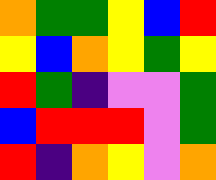[["orange", "green", "green", "yellow", "blue", "red"], ["yellow", "blue", "orange", "yellow", "green", "yellow"], ["red", "green", "indigo", "violet", "violet", "green"], ["blue", "red", "red", "red", "violet", "green"], ["red", "indigo", "orange", "yellow", "violet", "orange"]]